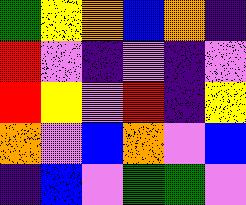[["green", "yellow", "orange", "blue", "orange", "indigo"], ["red", "violet", "indigo", "violet", "indigo", "violet"], ["red", "yellow", "violet", "red", "indigo", "yellow"], ["orange", "violet", "blue", "orange", "violet", "blue"], ["indigo", "blue", "violet", "green", "green", "violet"]]